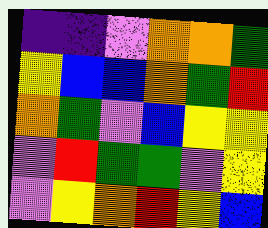[["indigo", "indigo", "violet", "orange", "orange", "green"], ["yellow", "blue", "blue", "orange", "green", "red"], ["orange", "green", "violet", "blue", "yellow", "yellow"], ["violet", "red", "green", "green", "violet", "yellow"], ["violet", "yellow", "orange", "red", "yellow", "blue"]]